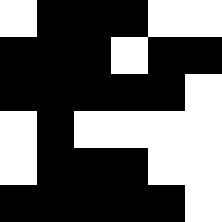[["white", "black", "black", "black", "white", "white"], ["black", "black", "black", "white", "black", "black"], ["black", "black", "black", "black", "black", "white"], ["white", "black", "white", "white", "white", "white"], ["white", "black", "black", "black", "white", "white"], ["black", "black", "black", "black", "black", "white"]]